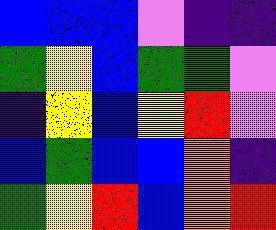[["blue", "blue", "blue", "violet", "indigo", "indigo"], ["green", "yellow", "blue", "green", "green", "violet"], ["indigo", "yellow", "blue", "yellow", "red", "violet"], ["blue", "green", "blue", "blue", "orange", "indigo"], ["green", "yellow", "red", "blue", "orange", "red"]]